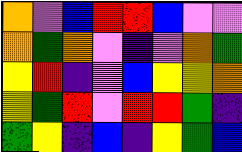[["orange", "violet", "blue", "red", "red", "blue", "violet", "violet"], ["orange", "green", "orange", "violet", "indigo", "violet", "orange", "green"], ["yellow", "red", "indigo", "violet", "blue", "yellow", "yellow", "orange"], ["yellow", "green", "red", "violet", "red", "red", "green", "indigo"], ["green", "yellow", "indigo", "blue", "indigo", "yellow", "green", "blue"]]